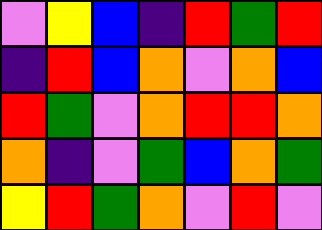[["violet", "yellow", "blue", "indigo", "red", "green", "red"], ["indigo", "red", "blue", "orange", "violet", "orange", "blue"], ["red", "green", "violet", "orange", "red", "red", "orange"], ["orange", "indigo", "violet", "green", "blue", "orange", "green"], ["yellow", "red", "green", "orange", "violet", "red", "violet"]]